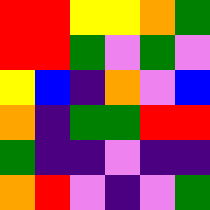[["red", "red", "yellow", "yellow", "orange", "green"], ["red", "red", "green", "violet", "green", "violet"], ["yellow", "blue", "indigo", "orange", "violet", "blue"], ["orange", "indigo", "green", "green", "red", "red"], ["green", "indigo", "indigo", "violet", "indigo", "indigo"], ["orange", "red", "violet", "indigo", "violet", "green"]]